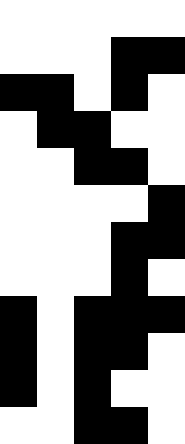[["white", "white", "white", "white", "white"], ["white", "white", "white", "black", "black"], ["black", "black", "white", "black", "white"], ["white", "black", "black", "white", "white"], ["white", "white", "black", "black", "white"], ["white", "white", "white", "white", "black"], ["white", "white", "white", "black", "black"], ["white", "white", "white", "black", "white"], ["black", "white", "black", "black", "black"], ["black", "white", "black", "black", "white"], ["black", "white", "black", "white", "white"], ["white", "white", "black", "black", "white"]]